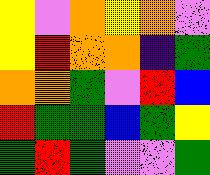[["yellow", "violet", "orange", "yellow", "orange", "violet"], ["yellow", "red", "orange", "orange", "indigo", "green"], ["orange", "orange", "green", "violet", "red", "blue"], ["red", "green", "green", "blue", "green", "yellow"], ["green", "red", "green", "violet", "violet", "green"]]